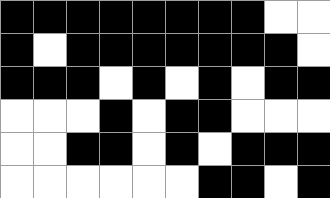[["black", "black", "black", "black", "black", "black", "black", "black", "white", "white"], ["black", "white", "black", "black", "black", "black", "black", "black", "black", "white"], ["black", "black", "black", "white", "black", "white", "black", "white", "black", "black"], ["white", "white", "white", "black", "white", "black", "black", "white", "white", "white"], ["white", "white", "black", "black", "white", "black", "white", "black", "black", "black"], ["white", "white", "white", "white", "white", "white", "black", "black", "white", "black"]]